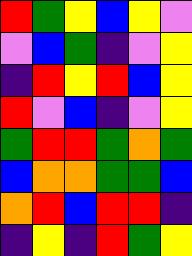[["red", "green", "yellow", "blue", "yellow", "violet"], ["violet", "blue", "green", "indigo", "violet", "yellow"], ["indigo", "red", "yellow", "red", "blue", "yellow"], ["red", "violet", "blue", "indigo", "violet", "yellow"], ["green", "red", "red", "green", "orange", "green"], ["blue", "orange", "orange", "green", "green", "blue"], ["orange", "red", "blue", "red", "red", "indigo"], ["indigo", "yellow", "indigo", "red", "green", "yellow"]]